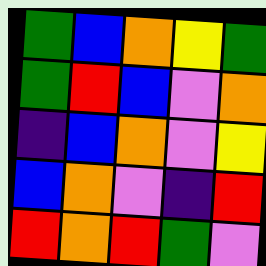[["green", "blue", "orange", "yellow", "green"], ["green", "red", "blue", "violet", "orange"], ["indigo", "blue", "orange", "violet", "yellow"], ["blue", "orange", "violet", "indigo", "red"], ["red", "orange", "red", "green", "violet"]]